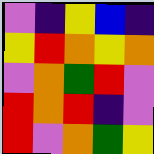[["violet", "indigo", "yellow", "blue", "indigo"], ["yellow", "red", "orange", "yellow", "orange"], ["violet", "orange", "green", "red", "violet"], ["red", "orange", "red", "indigo", "violet"], ["red", "violet", "orange", "green", "yellow"]]